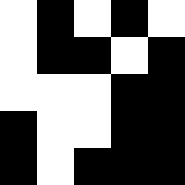[["white", "black", "white", "black", "white"], ["white", "black", "black", "white", "black"], ["white", "white", "white", "black", "black"], ["black", "white", "white", "black", "black"], ["black", "white", "black", "black", "black"]]